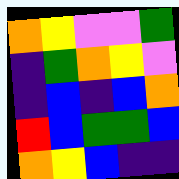[["orange", "yellow", "violet", "violet", "green"], ["indigo", "green", "orange", "yellow", "violet"], ["indigo", "blue", "indigo", "blue", "orange"], ["red", "blue", "green", "green", "blue"], ["orange", "yellow", "blue", "indigo", "indigo"]]